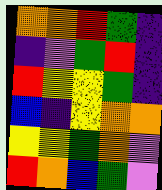[["orange", "orange", "red", "green", "indigo"], ["indigo", "violet", "green", "red", "indigo"], ["red", "yellow", "yellow", "green", "indigo"], ["blue", "indigo", "yellow", "orange", "orange"], ["yellow", "yellow", "green", "orange", "violet"], ["red", "orange", "blue", "green", "violet"]]